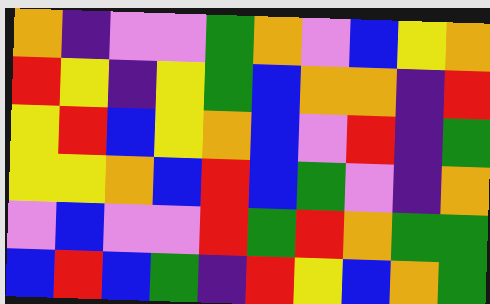[["orange", "indigo", "violet", "violet", "green", "orange", "violet", "blue", "yellow", "orange"], ["red", "yellow", "indigo", "yellow", "green", "blue", "orange", "orange", "indigo", "red"], ["yellow", "red", "blue", "yellow", "orange", "blue", "violet", "red", "indigo", "green"], ["yellow", "yellow", "orange", "blue", "red", "blue", "green", "violet", "indigo", "orange"], ["violet", "blue", "violet", "violet", "red", "green", "red", "orange", "green", "green"], ["blue", "red", "blue", "green", "indigo", "red", "yellow", "blue", "orange", "green"]]